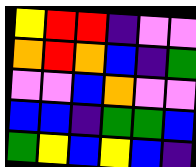[["yellow", "red", "red", "indigo", "violet", "violet"], ["orange", "red", "orange", "blue", "indigo", "green"], ["violet", "violet", "blue", "orange", "violet", "violet"], ["blue", "blue", "indigo", "green", "green", "blue"], ["green", "yellow", "blue", "yellow", "blue", "indigo"]]